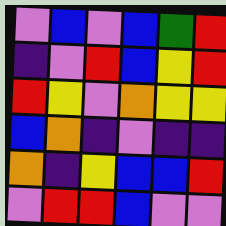[["violet", "blue", "violet", "blue", "green", "red"], ["indigo", "violet", "red", "blue", "yellow", "red"], ["red", "yellow", "violet", "orange", "yellow", "yellow"], ["blue", "orange", "indigo", "violet", "indigo", "indigo"], ["orange", "indigo", "yellow", "blue", "blue", "red"], ["violet", "red", "red", "blue", "violet", "violet"]]